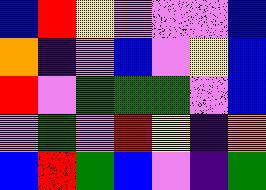[["blue", "red", "yellow", "violet", "violet", "violet", "blue"], ["orange", "indigo", "violet", "blue", "violet", "yellow", "blue"], ["red", "violet", "green", "green", "green", "violet", "blue"], ["violet", "green", "violet", "red", "yellow", "indigo", "orange"], ["blue", "red", "green", "blue", "violet", "indigo", "green"]]